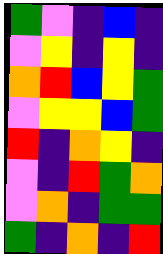[["green", "violet", "indigo", "blue", "indigo"], ["violet", "yellow", "indigo", "yellow", "indigo"], ["orange", "red", "blue", "yellow", "green"], ["violet", "yellow", "yellow", "blue", "green"], ["red", "indigo", "orange", "yellow", "indigo"], ["violet", "indigo", "red", "green", "orange"], ["violet", "orange", "indigo", "green", "green"], ["green", "indigo", "orange", "indigo", "red"]]